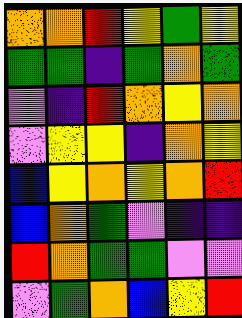[["orange", "orange", "red", "yellow", "green", "yellow"], ["green", "green", "indigo", "green", "orange", "green"], ["violet", "indigo", "red", "orange", "yellow", "orange"], ["violet", "yellow", "yellow", "indigo", "orange", "yellow"], ["blue", "yellow", "orange", "yellow", "orange", "red"], ["blue", "orange", "green", "violet", "indigo", "indigo"], ["red", "orange", "green", "green", "violet", "violet"], ["violet", "green", "orange", "blue", "yellow", "red"]]